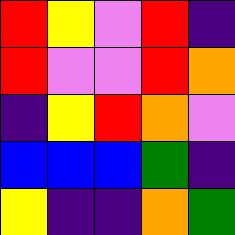[["red", "yellow", "violet", "red", "indigo"], ["red", "violet", "violet", "red", "orange"], ["indigo", "yellow", "red", "orange", "violet"], ["blue", "blue", "blue", "green", "indigo"], ["yellow", "indigo", "indigo", "orange", "green"]]